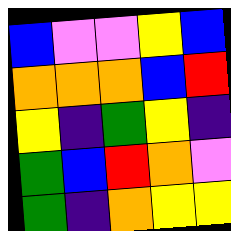[["blue", "violet", "violet", "yellow", "blue"], ["orange", "orange", "orange", "blue", "red"], ["yellow", "indigo", "green", "yellow", "indigo"], ["green", "blue", "red", "orange", "violet"], ["green", "indigo", "orange", "yellow", "yellow"]]